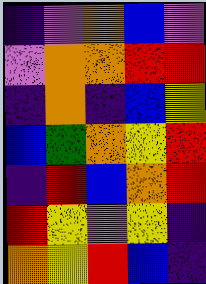[["indigo", "violet", "orange", "blue", "violet"], ["violet", "orange", "orange", "red", "red"], ["indigo", "orange", "indigo", "blue", "yellow"], ["blue", "green", "orange", "yellow", "red"], ["indigo", "red", "blue", "orange", "red"], ["red", "yellow", "violet", "yellow", "indigo"], ["orange", "yellow", "red", "blue", "indigo"]]